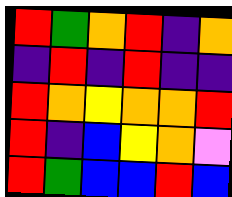[["red", "green", "orange", "red", "indigo", "orange"], ["indigo", "red", "indigo", "red", "indigo", "indigo"], ["red", "orange", "yellow", "orange", "orange", "red"], ["red", "indigo", "blue", "yellow", "orange", "violet"], ["red", "green", "blue", "blue", "red", "blue"]]